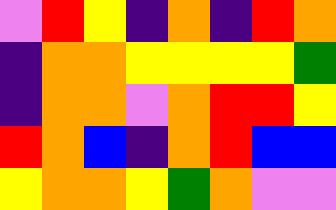[["violet", "red", "yellow", "indigo", "orange", "indigo", "red", "orange"], ["indigo", "orange", "orange", "yellow", "yellow", "yellow", "yellow", "green"], ["indigo", "orange", "orange", "violet", "orange", "red", "red", "yellow"], ["red", "orange", "blue", "indigo", "orange", "red", "blue", "blue"], ["yellow", "orange", "orange", "yellow", "green", "orange", "violet", "violet"]]